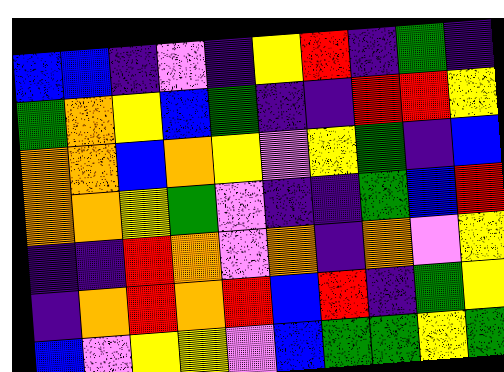[["blue", "blue", "indigo", "violet", "indigo", "yellow", "red", "indigo", "green", "indigo"], ["green", "orange", "yellow", "blue", "green", "indigo", "indigo", "red", "red", "yellow"], ["orange", "orange", "blue", "orange", "yellow", "violet", "yellow", "green", "indigo", "blue"], ["orange", "orange", "yellow", "green", "violet", "indigo", "indigo", "green", "blue", "red"], ["indigo", "indigo", "red", "orange", "violet", "orange", "indigo", "orange", "violet", "yellow"], ["indigo", "orange", "red", "orange", "red", "blue", "red", "indigo", "green", "yellow"], ["blue", "violet", "yellow", "yellow", "violet", "blue", "green", "green", "yellow", "green"]]